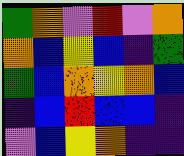[["green", "orange", "violet", "red", "violet", "orange"], ["orange", "blue", "yellow", "blue", "indigo", "green"], ["green", "blue", "orange", "yellow", "orange", "blue"], ["indigo", "blue", "red", "blue", "blue", "indigo"], ["violet", "blue", "yellow", "orange", "indigo", "indigo"]]